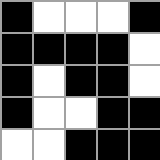[["black", "white", "white", "white", "black"], ["black", "black", "black", "black", "white"], ["black", "white", "black", "black", "white"], ["black", "white", "white", "black", "black"], ["white", "white", "black", "black", "black"]]